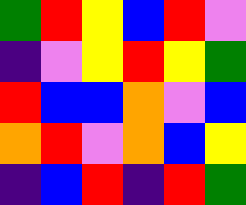[["green", "red", "yellow", "blue", "red", "violet"], ["indigo", "violet", "yellow", "red", "yellow", "green"], ["red", "blue", "blue", "orange", "violet", "blue"], ["orange", "red", "violet", "orange", "blue", "yellow"], ["indigo", "blue", "red", "indigo", "red", "green"]]